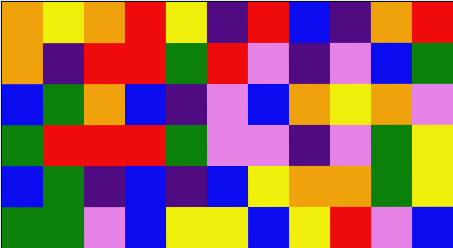[["orange", "yellow", "orange", "red", "yellow", "indigo", "red", "blue", "indigo", "orange", "red"], ["orange", "indigo", "red", "red", "green", "red", "violet", "indigo", "violet", "blue", "green"], ["blue", "green", "orange", "blue", "indigo", "violet", "blue", "orange", "yellow", "orange", "violet"], ["green", "red", "red", "red", "green", "violet", "violet", "indigo", "violet", "green", "yellow"], ["blue", "green", "indigo", "blue", "indigo", "blue", "yellow", "orange", "orange", "green", "yellow"], ["green", "green", "violet", "blue", "yellow", "yellow", "blue", "yellow", "red", "violet", "blue"]]